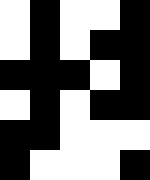[["white", "black", "white", "white", "black"], ["white", "black", "white", "black", "black"], ["black", "black", "black", "white", "black"], ["white", "black", "white", "black", "black"], ["black", "black", "white", "white", "white"], ["black", "white", "white", "white", "black"]]